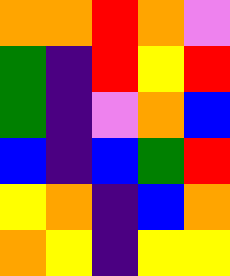[["orange", "orange", "red", "orange", "violet"], ["green", "indigo", "red", "yellow", "red"], ["green", "indigo", "violet", "orange", "blue"], ["blue", "indigo", "blue", "green", "red"], ["yellow", "orange", "indigo", "blue", "orange"], ["orange", "yellow", "indigo", "yellow", "yellow"]]